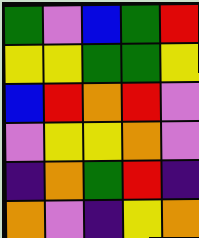[["green", "violet", "blue", "green", "red"], ["yellow", "yellow", "green", "green", "yellow"], ["blue", "red", "orange", "red", "violet"], ["violet", "yellow", "yellow", "orange", "violet"], ["indigo", "orange", "green", "red", "indigo"], ["orange", "violet", "indigo", "yellow", "orange"]]